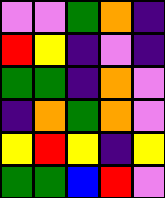[["violet", "violet", "green", "orange", "indigo"], ["red", "yellow", "indigo", "violet", "indigo"], ["green", "green", "indigo", "orange", "violet"], ["indigo", "orange", "green", "orange", "violet"], ["yellow", "red", "yellow", "indigo", "yellow"], ["green", "green", "blue", "red", "violet"]]